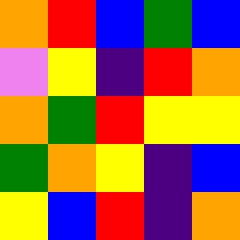[["orange", "red", "blue", "green", "blue"], ["violet", "yellow", "indigo", "red", "orange"], ["orange", "green", "red", "yellow", "yellow"], ["green", "orange", "yellow", "indigo", "blue"], ["yellow", "blue", "red", "indigo", "orange"]]